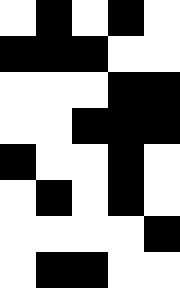[["white", "black", "white", "black", "white"], ["black", "black", "black", "white", "white"], ["white", "white", "white", "black", "black"], ["white", "white", "black", "black", "black"], ["black", "white", "white", "black", "white"], ["white", "black", "white", "black", "white"], ["white", "white", "white", "white", "black"], ["white", "black", "black", "white", "white"]]